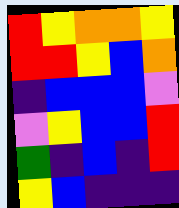[["red", "yellow", "orange", "orange", "yellow"], ["red", "red", "yellow", "blue", "orange"], ["indigo", "blue", "blue", "blue", "violet"], ["violet", "yellow", "blue", "blue", "red"], ["green", "indigo", "blue", "indigo", "red"], ["yellow", "blue", "indigo", "indigo", "indigo"]]